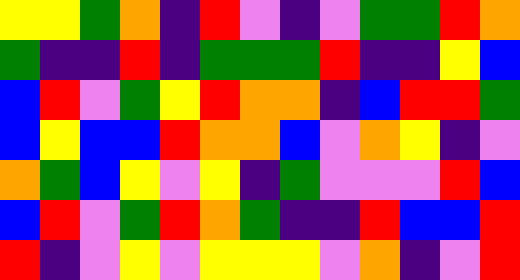[["yellow", "yellow", "green", "orange", "indigo", "red", "violet", "indigo", "violet", "green", "green", "red", "orange"], ["green", "indigo", "indigo", "red", "indigo", "green", "green", "green", "red", "indigo", "indigo", "yellow", "blue"], ["blue", "red", "violet", "green", "yellow", "red", "orange", "orange", "indigo", "blue", "red", "red", "green"], ["blue", "yellow", "blue", "blue", "red", "orange", "orange", "blue", "violet", "orange", "yellow", "indigo", "violet"], ["orange", "green", "blue", "yellow", "violet", "yellow", "indigo", "green", "violet", "violet", "violet", "red", "blue"], ["blue", "red", "violet", "green", "red", "orange", "green", "indigo", "indigo", "red", "blue", "blue", "red"], ["red", "indigo", "violet", "yellow", "violet", "yellow", "yellow", "yellow", "violet", "orange", "indigo", "violet", "red"]]